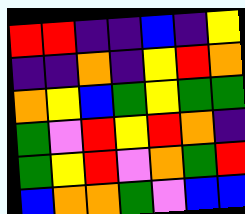[["red", "red", "indigo", "indigo", "blue", "indigo", "yellow"], ["indigo", "indigo", "orange", "indigo", "yellow", "red", "orange"], ["orange", "yellow", "blue", "green", "yellow", "green", "green"], ["green", "violet", "red", "yellow", "red", "orange", "indigo"], ["green", "yellow", "red", "violet", "orange", "green", "red"], ["blue", "orange", "orange", "green", "violet", "blue", "blue"]]